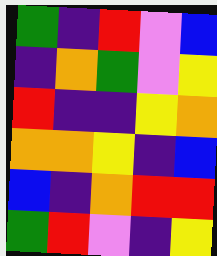[["green", "indigo", "red", "violet", "blue"], ["indigo", "orange", "green", "violet", "yellow"], ["red", "indigo", "indigo", "yellow", "orange"], ["orange", "orange", "yellow", "indigo", "blue"], ["blue", "indigo", "orange", "red", "red"], ["green", "red", "violet", "indigo", "yellow"]]